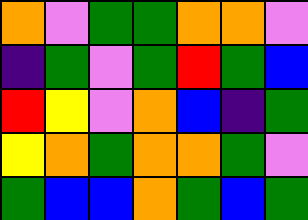[["orange", "violet", "green", "green", "orange", "orange", "violet"], ["indigo", "green", "violet", "green", "red", "green", "blue"], ["red", "yellow", "violet", "orange", "blue", "indigo", "green"], ["yellow", "orange", "green", "orange", "orange", "green", "violet"], ["green", "blue", "blue", "orange", "green", "blue", "green"]]